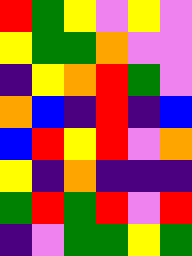[["red", "green", "yellow", "violet", "yellow", "violet"], ["yellow", "green", "green", "orange", "violet", "violet"], ["indigo", "yellow", "orange", "red", "green", "violet"], ["orange", "blue", "indigo", "red", "indigo", "blue"], ["blue", "red", "yellow", "red", "violet", "orange"], ["yellow", "indigo", "orange", "indigo", "indigo", "indigo"], ["green", "red", "green", "red", "violet", "red"], ["indigo", "violet", "green", "green", "yellow", "green"]]